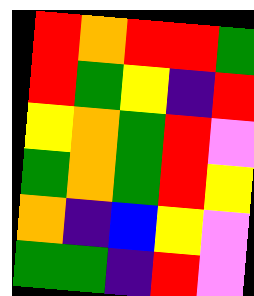[["red", "orange", "red", "red", "green"], ["red", "green", "yellow", "indigo", "red"], ["yellow", "orange", "green", "red", "violet"], ["green", "orange", "green", "red", "yellow"], ["orange", "indigo", "blue", "yellow", "violet"], ["green", "green", "indigo", "red", "violet"]]